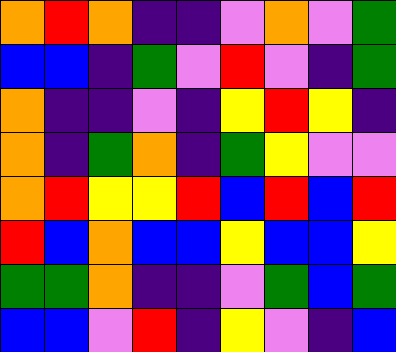[["orange", "red", "orange", "indigo", "indigo", "violet", "orange", "violet", "green"], ["blue", "blue", "indigo", "green", "violet", "red", "violet", "indigo", "green"], ["orange", "indigo", "indigo", "violet", "indigo", "yellow", "red", "yellow", "indigo"], ["orange", "indigo", "green", "orange", "indigo", "green", "yellow", "violet", "violet"], ["orange", "red", "yellow", "yellow", "red", "blue", "red", "blue", "red"], ["red", "blue", "orange", "blue", "blue", "yellow", "blue", "blue", "yellow"], ["green", "green", "orange", "indigo", "indigo", "violet", "green", "blue", "green"], ["blue", "blue", "violet", "red", "indigo", "yellow", "violet", "indigo", "blue"]]